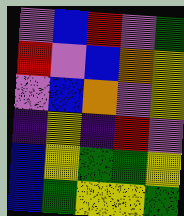[["violet", "blue", "red", "violet", "green"], ["red", "violet", "blue", "orange", "yellow"], ["violet", "blue", "orange", "violet", "yellow"], ["indigo", "yellow", "indigo", "red", "violet"], ["blue", "yellow", "green", "green", "yellow"], ["blue", "green", "yellow", "yellow", "green"]]